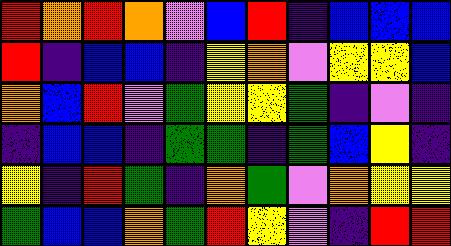[["red", "orange", "red", "orange", "violet", "blue", "red", "indigo", "blue", "blue", "blue"], ["red", "indigo", "blue", "blue", "indigo", "yellow", "orange", "violet", "yellow", "yellow", "blue"], ["orange", "blue", "red", "violet", "green", "yellow", "yellow", "green", "indigo", "violet", "indigo"], ["indigo", "blue", "blue", "indigo", "green", "green", "indigo", "green", "blue", "yellow", "indigo"], ["yellow", "indigo", "red", "green", "indigo", "orange", "green", "violet", "orange", "yellow", "yellow"], ["green", "blue", "blue", "orange", "green", "red", "yellow", "violet", "indigo", "red", "red"]]